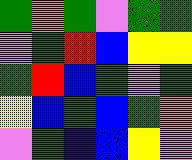[["green", "orange", "green", "violet", "green", "green"], ["violet", "green", "red", "blue", "yellow", "yellow"], ["green", "red", "blue", "green", "violet", "green"], ["yellow", "blue", "green", "blue", "green", "orange"], ["violet", "green", "indigo", "blue", "yellow", "violet"]]